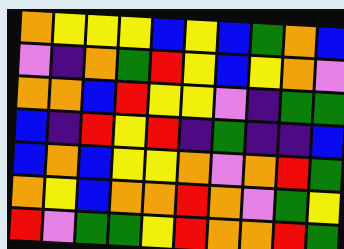[["orange", "yellow", "yellow", "yellow", "blue", "yellow", "blue", "green", "orange", "blue"], ["violet", "indigo", "orange", "green", "red", "yellow", "blue", "yellow", "orange", "violet"], ["orange", "orange", "blue", "red", "yellow", "yellow", "violet", "indigo", "green", "green"], ["blue", "indigo", "red", "yellow", "red", "indigo", "green", "indigo", "indigo", "blue"], ["blue", "orange", "blue", "yellow", "yellow", "orange", "violet", "orange", "red", "green"], ["orange", "yellow", "blue", "orange", "orange", "red", "orange", "violet", "green", "yellow"], ["red", "violet", "green", "green", "yellow", "red", "orange", "orange", "red", "green"]]